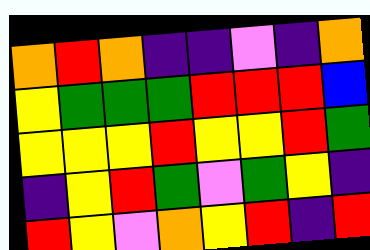[["orange", "red", "orange", "indigo", "indigo", "violet", "indigo", "orange"], ["yellow", "green", "green", "green", "red", "red", "red", "blue"], ["yellow", "yellow", "yellow", "red", "yellow", "yellow", "red", "green"], ["indigo", "yellow", "red", "green", "violet", "green", "yellow", "indigo"], ["red", "yellow", "violet", "orange", "yellow", "red", "indigo", "red"]]